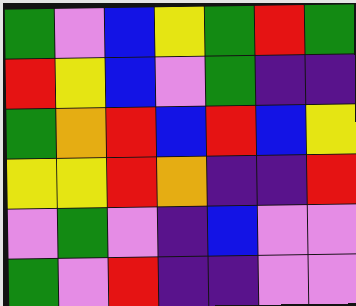[["green", "violet", "blue", "yellow", "green", "red", "green"], ["red", "yellow", "blue", "violet", "green", "indigo", "indigo"], ["green", "orange", "red", "blue", "red", "blue", "yellow"], ["yellow", "yellow", "red", "orange", "indigo", "indigo", "red"], ["violet", "green", "violet", "indigo", "blue", "violet", "violet"], ["green", "violet", "red", "indigo", "indigo", "violet", "violet"]]